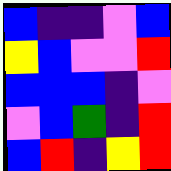[["blue", "indigo", "indigo", "violet", "blue"], ["yellow", "blue", "violet", "violet", "red"], ["blue", "blue", "blue", "indigo", "violet"], ["violet", "blue", "green", "indigo", "red"], ["blue", "red", "indigo", "yellow", "red"]]